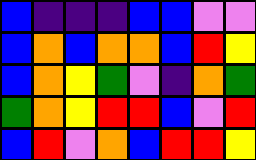[["blue", "indigo", "indigo", "indigo", "blue", "blue", "violet", "violet"], ["blue", "orange", "blue", "orange", "orange", "blue", "red", "yellow"], ["blue", "orange", "yellow", "green", "violet", "indigo", "orange", "green"], ["green", "orange", "yellow", "red", "red", "blue", "violet", "red"], ["blue", "red", "violet", "orange", "blue", "red", "red", "yellow"]]